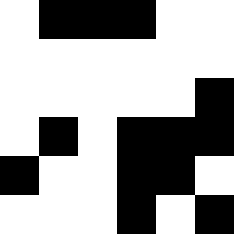[["white", "black", "black", "black", "white", "white"], ["white", "white", "white", "white", "white", "white"], ["white", "white", "white", "white", "white", "black"], ["white", "black", "white", "black", "black", "black"], ["black", "white", "white", "black", "black", "white"], ["white", "white", "white", "black", "white", "black"]]